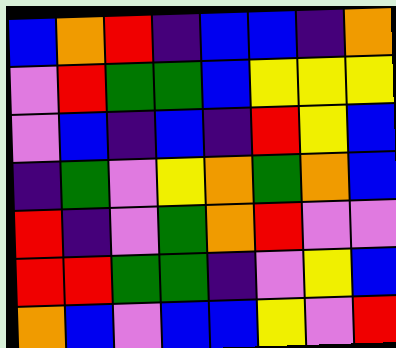[["blue", "orange", "red", "indigo", "blue", "blue", "indigo", "orange"], ["violet", "red", "green", "green", "blue", "yellow", "yellow", "yellow"], ["violet", "blue", "indigo", "blue", "indigo", "red", "yellow", "blue"], ["indigo", "green", "violet", "yellow", "orange", "green", "orange", "blue"], ["red", "indigo", "violet", "green", "orange", "red", "violet", "violet"], ["red", "red", "green", "green", "indigo", "violet", "yellow", "blue"], ["orange", "blue", "violet", "blue", "blue", "yellow", "violet", "red"]]